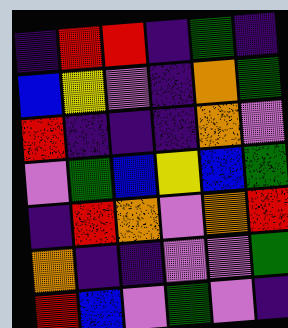[["indigo", "red", "red", "indigo", "green", "indigo"], ["blue", "yellow", "violet", "indigo", "orange", "green"], ["red", "indigo", "indigo", "indigo", "orange", "violet"], ["violet", "green", "blue", "yellow", "blue", "green"], ["indigo", "red", "orange", "violet", "orange", "red"], ["orange", "indigo", "indigo", "violet", "violet", "green"], ["red", "blue", "violet", "green", "violet", "indigo"]]